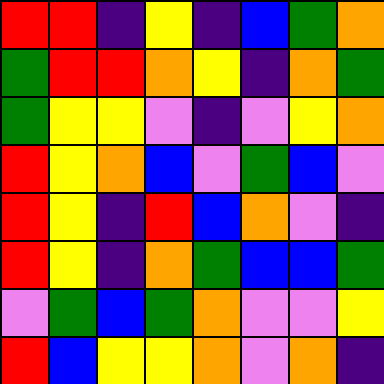[["red", "red", "indigo", "yellow", "indigo", "blue", "green", "orange"], ["green", "red", "red", "orange", "yellow", "indigo", "orange", "green"], ["green", "yellow", "yellow", "violet", "indigo", "violet", "yellow", "orange"], ["red", "yellow", "orange", "blue", "violet", "green", "blue", "violet"], ["red", "yellow", "indigo", "red", "blue", "orange", "violet", "indigo"], ["red", "yellow", "indigo", "orange", "green", "blue", "blue", "green"], ["violet", "green", "blue", "green", "orange", "violet", "violet", "yellow"], ["red", "blue", "yellow", "yellow", "orange", "violet", "orange", "indigo"]]